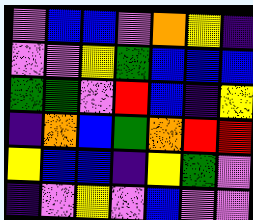[["violet", "blue", "blue", "violet", "orange", "yellow", "indigo"], ["violet", "violet", "yellow", "green", "blue", "blue", "blue"], ["green", "green", "violet", "red", "blue", "indigo", "yellow"], ["indigo", "orange", "blue", "green", "orange", "red", "red"], ["yellow", "blue", "blue", "indigo", "yellow", "green", "violet"], ["indigo", "violet", "yellow", "violet", "blue", "violet", "violet"]]